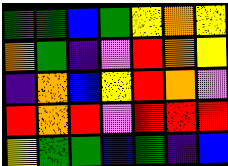[["green", "green", "blue", "green", "yellow", "orange", "yellow"], ["orange", "green", "indigo", "violet", "red", "orange", "yellow"], ["indigo", "orange", "blue", "yellow", "red", "orange", "violet"], ["red", "orange", "red", "violet", "red", "red", "red"], ["yellow", "green", "green", "blue", "green", "indigo", "blue"]]